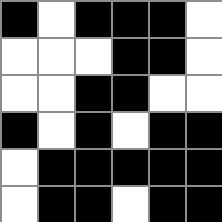[["black", "white", "black", "black", "black", "white"], ["white", "white", "white", "black", "black", "white"], ["white", "white", "black", "black", "white", "white"], ["black", "white", "black", "white", "black", "black"], ["white", "black", "black", "black", "black", "black"], ["white", "black", "black", "white", "black", "black"]]